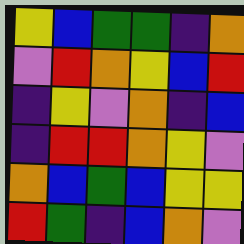[["yellow", "blue", "green", "green", "indigo", "orange"], ["violet", "red", "orange", "yellow", "blue", "red"], ["indigo", "yellow", "violet", "orange", "indigo", "blue"], ["indigo", "red", "red", "orange", "yellow", "violet"], ["orange", "blue", "green", "blue", "yellow", "yellow"], ["red", "green", "indigo", "blue", "orange", "violet"]]